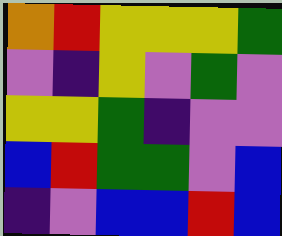[["orange", "red", "yellow", "yellow", "yellow", "green"], ["violet", "indigo", "yellow", "violet", "green", "violet"], ["yellow", "yellow", "green", "indigo", "violet", "violet"], ["blue", "red", "green", "green", "violet", "blue"], ["indigo", "violet", "blue", "blue", "red", "blue"]]